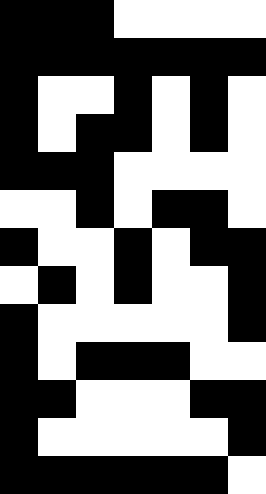[["black", "black", "black", "white", "white", "white", "white"], ["black", "black", "black", "black", "black", "black", "black"], ["black", "white", "white", "black", "white", "black", "white"], ["black", "white", "black", "black", "white", "black", "white"], ["black", "black", "black", "white", "white", "white", "white"], ["white", "white", "black", "white", "black", "black", "white"], ["black", "white", "white", "black", "white", "black", "black"], ["white", "black", "white", "black", "white", "white", "black"], ["black", "white", "white", "white", "white", "white", "black"], ["black", "white", "black", "black", "black", "white", "white"], ["black", "black", "white", "white", "white", "black", "black"], ["black", "white", "white", "white", "white", "white", "black"], ["black", "black", "black", "black", "black", "black", "white"]]